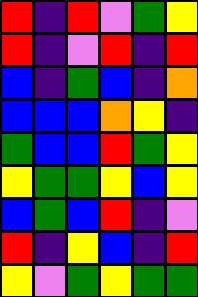[["red", "indigo", "red", "violet", "green", "yellow"], ["red", "indigo", "violet", "red", "indigo", "red"], ["blue", "indigo", "green", "blue", "indigo", "orange"], ["blue", "blue", "blue", "orange", "yellow", "indigo"], ["green", "blue", "blue", "red", "green", "yellow"], ["yellow", "green", "green", "yellow", "blue", "yellow"], ["blue", "green", "blue", "red", "indigo", "violet"], ["red", "indigo", "yellow", "blue", "indigo", "red"], ["yellow", "violet", "green", "yellow", "green", "green"]]